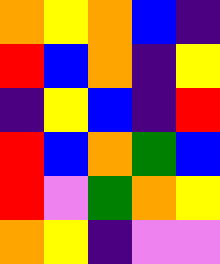[["orange", "yellow", "orange", "blue", "indigo"], ["red", "blue", "orange", "indigo", "yellow"], ["indigo", "yellow", "blue", "indigo", "red"], ["red", "blue", "orange", "green", "blue"], ["red", "violet", "green", "orange", "yellow"], ["orange", "yellow", "indigo", "violet", "violet"]]